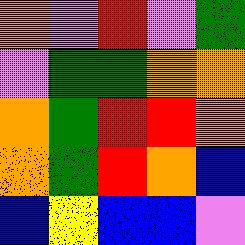[["orange", "violet", "red", "violet", "green"], ["violet", "green", "green", "orange", "orange"], ["orange", "green", "red", "red", "orange"], ["orange", "green", "red", "orange", "blue"], ["blue", "yellow", "blue", "blue", "violet"]]